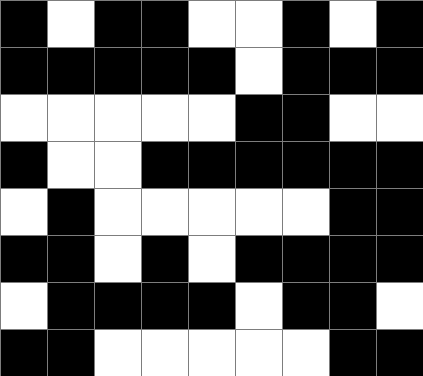[["black", "white", "black", "black", "white", "white", "black", "white", "black"], ["black", "black", "black", "black", "black", "white", "black", "black", "black"], ["white", "white", "white", "white", "white", "black", "black", "white", "white"], ["black", "white", "white", "black", "black", "black", "black", "black", "black"], ["white", "black", "white", "white", "white", "white", "white", "black", "black"], ["black", "black", "white", "black", "white", "black", "black", "black", "black"], ["white", "black", "black", "black", "black", "white", "black", "black", "white"], ["black", "black", "white", "white", "white", "white", "white", "black", "black"]]